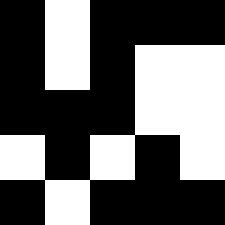[["black", "white", "black", "black", "black"], ["black", "white", "black", "white", "white"], ["black", "black", "black", "white", "white"], ["white", "black", "white", "black", "white"], ["black", "white", "black", "black", "black"]]